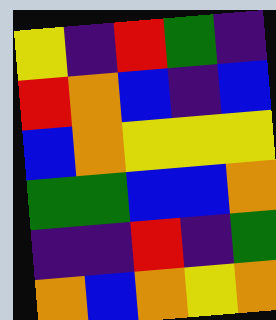[["yellow", "indigo", "red", "green", "indigo"], ["red", "orange", "blue", "indigo", "blue"], ["blue", "orange", "yellow", "yellow", "yellow"], ["green", "green", "blue", "blue", "orange"], ["indigo", "indigo", "red", "indigo", "green"], ["orange", "blue", "orange", "yellow", "orange"]]